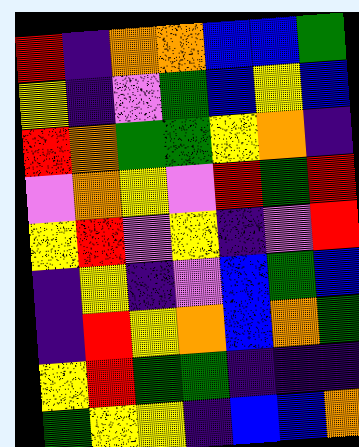[["red", "indigo", "orange", "orange", "blue", "blue", "green"], ["yellow", "indigo", "violet", "green", "blue", "yellow", "blue"], ["red", "orange", "green", "green", "yellow", "orange", "indigo"], ["violet", "orange", "yellow", "violet", "red", "green", "red"], ["yellow", "red", "violet", "yellow", "indigo", "violet", "red"], ["indigo", "yellow", "indigo", "violet", "blue", "green", "blue"], ["indigo", "red", "yellow", "orange", "blue", "orange", "green"], ["yellow", "red", "green", "green", "indigo", "indigo", "indigo"], ["green", "yellow", "yellow", "indigo", "blue", "blue", "orange"]]